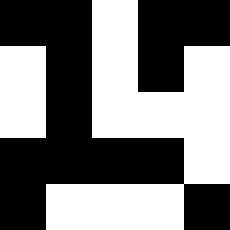[["black", "black", "white", "black", "black"], ["white", "black", "white", "black", "white"], ["white", "black", "white", "white", "white"], ["black", "black", "black", "black", "white"], ["black", "white", "white", "white", "black"]]